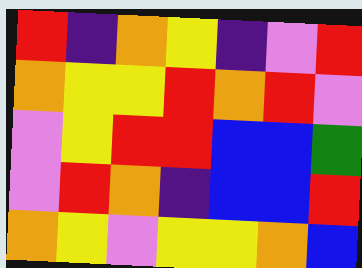[["red", "indigo", "orange", "yellow", "indigo", "violet", "red"], ["orange", "yellow", "yellow", "red", "orange", "red", "violet"], ["violet", "yellow", "red", "red", "blue", "blue", "green"], ["violet", "red", "orange", "indigo", "blue", "blue", "red"], ["orange", "yellow", "violet", "yellow", "yellow", "orange", "blue"]]